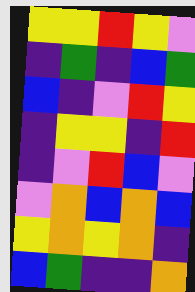[["yellow", "yellow", "red", "yellow", "violet"], ["indigo", "green", "indigo", "blue", "green"], ["blue", "indigo", "violet", "red", "yellow"], ["indigo", "yellow", "yellow", "indigo", "red"], ["indigo", "violet", "red", "blue", "violet"], ["violet", "orange", "blue", "orange", "blue"], ["yellow", "orange", "yellow", "orange", "indigo"], ["blue", "green", "indigo", "indigo", "orange"]]